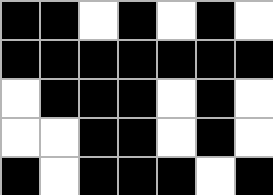[["black", "black", "white", "black", "white", "black", "white"], ["black", "black", "black", "black", "black", "black", "black"], ["white", "black", "black", "black", "white", "black", "white"], ["white", "white", "black", "black", "white", "black", "white"], ["black", "white", "black", "black", "black", "white", "black"]]